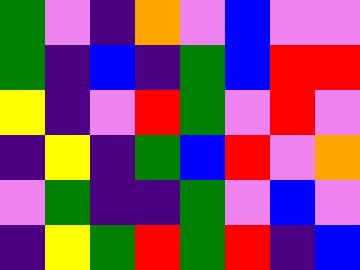[["green", "violet", "indigo", "orange", "violet", "blue", "violet", "violet"], ["green", "indigo", "blue", "indigo", "green", "blue", "red", "red"], ["yellow", "indigo", "violet", "red", "green", "violet", "red", "violet"], ["indigo", "yellow", "indigo", "green", "blue", "red", "violet", "orange"], ["violet", "green", "indigo", "indigo", "green", "violet", "blue", "violet"], ["indigo", "yellow", "green", "red", "green", "red", "indigo", "blue"]]